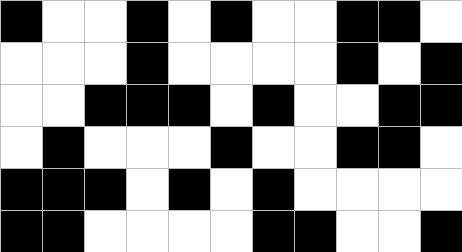[["black", "white", "white", "black", "white", "black", "white", "white", "black", "black", "white"], ["white", "white", "white", "black", "white", "white", "white", "white", "black", "white", "black"], ["white", "white", "black", "black", "black", "white", "black", "white", "white", "black", "black"], ["white", "black", "white", "white", "white", "black", "white", "white", "black", "black", "white"], ["black", "black", "black", "white", "black", "white", "black", "white", "white", "white", "white"], ["black", "black", "white", "white", "white", "white", "black", "black", "white", "white", "black"]]